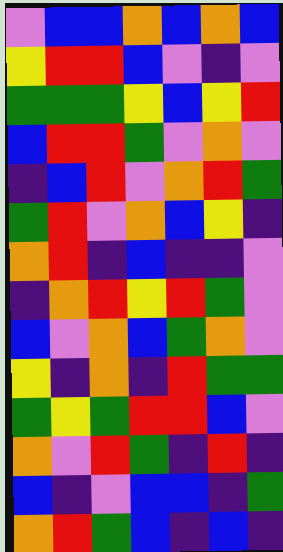[["violet", "blue", "blue", "orange", "blue", "orange", "blue"], ["yellow", "red", "red", "blue", "violet", "indigo", "violet"], ["green", "green", "green", "yellow", "blue", "yellow", "red"], ["blue", "red", "red", "green", "violet", "orange", "violet"], ["indigo", "blue", "red", "violet", "orange", "red", "green"], ["green", "red", "violet", "orange", "blue", "yellow", "indigo"], ["orange", "red", "indigo", "blue", "indigo", "indigo", "violet"], ["indigo", "orange", "red", "yellow", "red", "green", "violet"], ["blue", "violet", "orange", "blue", "green", "orange", "violet"], ["yellow", "indigo", "orange", "indigo", "red", "green", "green"], ["green", "yellow", "green", "red", "red", "blue", "violet"], ["orange", "violet", "red", "green", "indigo", "red", "indigo"], ["blue", "indigo", "violet", "blue", "blue", "indigo", "green"], ["orange", "red", "green", "blue", "indigo", "blue", "indigo"]]